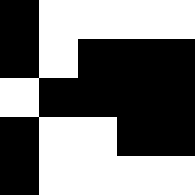[["black", "white", "white", "white", "white"], ["black", "white", "black", "black", "black"], ["white", "black", "black", "black", "black"], ["black", "white", "white", "black", "black"], ["black", "white", "white", "white", "white"]]